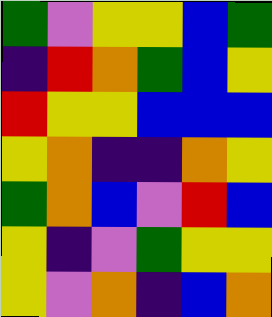[["green", "violet", "yellow", "yellow", "blue", "green"], ["indigo", "red", "orange", "green", "blue", "yellow"], ["red", "yellow", "yellow", "blue", "blue", "blue"], ["yellow", "orange", "indigo", "indigo", "orange", "yellow"], ["green", "orange", "blue", "violet", "red", "blue"], ["yellow", "indigo", "violet", "green", "yellow", "yellow"], ["yellow", "violet", "orange", "indigo", "blue", "orange"]]